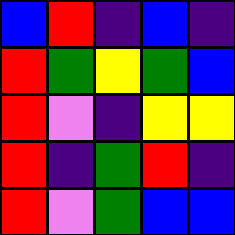[["blue", "red", "indigo", "blue", "indigo"], ["red", "green", "yellow", "green", "blue"], ["red", "violet", "indigo", "yellow", "yellow"], ["red", "indigo", "green", "red", "indigo"], ["red", "violet", "green", "blue", "blue"]]